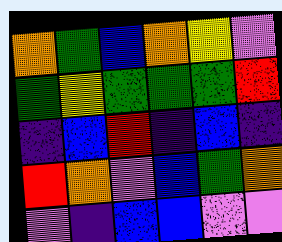[["orange", "green", "blue", "orange", "yellow", "violet"], ["green", "yellow", "green", "green", "green", "red"], ["indigo", "blue", "red", "indigo", "blue", "indigo"], ["red", "orange", "violet", "blue", "green", "orange"], ["violet", "indigo", "blue", "blue", "violet", "violet"]]